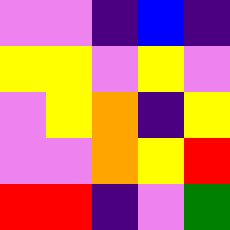[["violet", "violet", "indigo", "blue", "indigo"], ["yellow", "yellow", "violet", "yellow", "violet"], ["violet", "yellow", "orange", "indigo", "yellow"], ["violet", "violet", "orange", "yellow", "red"], ["red", "red", "indigo", "violet", "green"]]